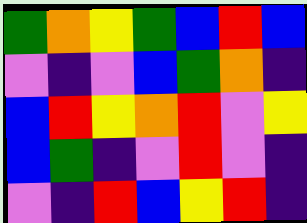[["green", "orange", "yellow", "green", "blue", "red", "blue"], ["violet", "indigo", "violet", "blue", "green", "orange", "indigo"], ["blue", "red", "yellow", "orange", "red", "violet", "yellow"], ["blue", "green", "indigo", "violet", "red", "violet", "indigo"], ["violet", "indigo", "red", "blue", "yellow", "red", "indigo"]]